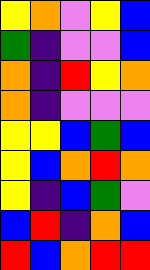[["yellow", "orange", "violet", "yellow", "blue"], ["green", "indigo", "violet", "violet", "blue"], ["orange", "indigo", "red", "yellow", "orange"], ["orange", "indigo", "violet", "violet", "violet"], ["yellow", "yellow", "blue", "green", "blue"], ["yellow", "blue", "orange", "red", "orange"], ["yellow", "indigo", "blue", "green", "violet"], ["blue", "red", "indigo", "orange", "blue"], ["red", "blue", "orange", "red", "red"]]